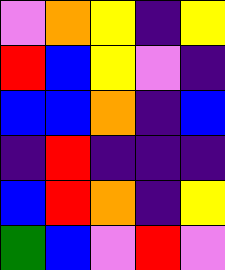[["violet", "orange", "yellow", "indigo", "yellow"], ["red", "blue", "yellow", "violet", "indigo"], ["blue", "blue", "orange", "indigo", "blue"], ["indigo", "red", "indigo", "indigo", "indigo"], ["blue", "red", "orange", "indigo", "yellow"], ["green", "blue", "violet", "red", "violet"]]